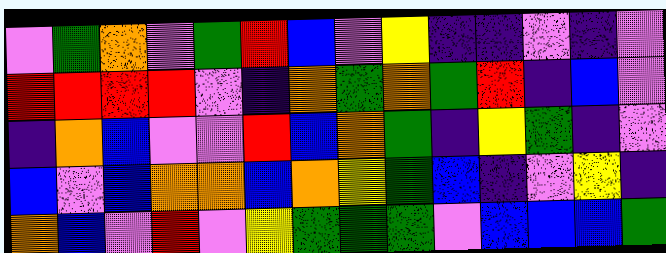[["violet", "green", "orange", "violet", "green", "red", "blue", "violet", "yellow", "indigo", "indigo", "violet", "indigo", "violet"], ["red", "red", "red", "red", "violet", "indigo", "orange", "green", "orange", "green", "red", "indigo", "blue", "violet"], ["indigo", "orange", "blue", "violet", "violet", "red", "blue", "orange", "green", "indigo", "yellow", "green", "indigo", "violet"], ["blue", "violet", "blue", "orange", "orange", "blue", "orange", "yellow", "green", "blue", "indigo", "violet", "yellow", "indigo"], ["orange", "blue", "violet", "red", "violet", "yellow", "green", "green", "green", "violet", "blue", "blue", "blue", "green"]]